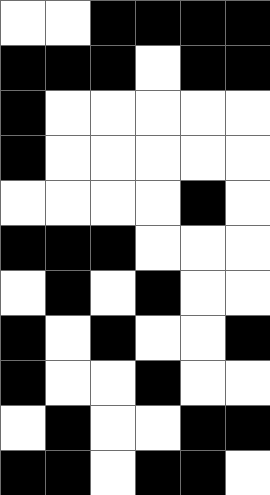[["white", "white", "black", "black", "black", "black"], ["black", "black", "black", "white", "black", "black"], ["black", "white", "white", "white", "white", "white"], ["black", "white", "white", "white", "white", "white"], ["white", "white", "white", "white", "black", "white"], ["black", "black", "black", "white", "white", "white"], ["white", "black", "white", "black", "white", "white"], ["black", "white", "black", "white", "white", "black"], ["black", "white", "white", "black", "white", "white"], ["white", "black", "white", "white", "black", "black"], ["black", "black", "white", "black", "black", "white"]]